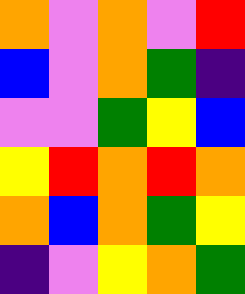[["orange", "violet", "orange", "violet", "red"], ["blue", "violet", "orange", "green", "indigo"], ["violet", "violet", "green", "yellow", "blue"], ["yellow", "red", "orange", "red", "orange"], ["orange", "blue", "orange", "green", "yellow"], ["indigo", "violet", "yellow", "orange", "green"]]